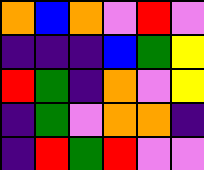[["orange", "blue", "orange", "violet", "red", "violet"], ["indigo", "indigo", "indigo", "blue", "green", "yellow"], ["red", "green", "indigo", "orange", "violet", "yellow"], ["indigo", "green", "violet", "orange", "orange", "indigo"], ["indigo", "red", "green", "red", "violet", "violet"]]